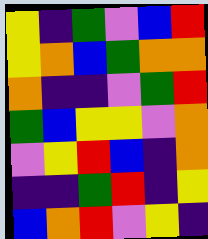[["yellow", "indigo", "green", "violet", "blue", "red"], ["yellow", "orange", "blue", "green", "orange", "orange"], ["orange", "indigo", "indigo", "violet", "green", "red"], ["green", "blue", "yellow", "yellow", "violet", "orange"], ["violet", "yellow", "red", "blue", "indigo", "orange"], ["indigo", "indigo", "green", "red", "indigo", "yellow"], ["blue", "orange", "red", "violet", "yellow", "indigo"]]